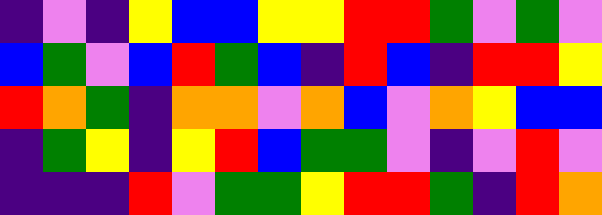[["indigo", "violet", "indigo", "yellow", "blue", "blue", "yellow", "yellow", "red", "red", "green", "violet", "green", "violet"], ["blue", "green", "violet", "blue", "red", "green", "blue", "indigo", "red", "blue", "indigo", "red", "red", "yellow"], ["red", "orange", "green", "indigo", "orange", "orange", "violet", "orange", "blue", "violet", "orange", "yellow", "blue", "blue"], ["indigo", "green", "yellow", "indigo", "yellow", "red", "blue", "green", "green", "violet", "indigo", "violet", "red", "violet"], ["indigo", "indigo", "indigo", "red", "violet", "green", "green", "yellow", "red", "red", "green", "indigo", "red", "orange"]]